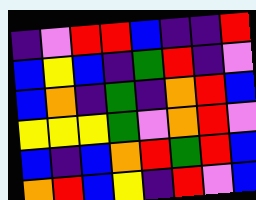[["indigo", "violet", "red", "red", "blue", "indigo", "indigo", "red"], ["blue", "yellow", "blue", "indigo", "green", "red", "indigo", "violet"], ["blue", "orange", "indigo", "green", "indigo", "orange", "red", "blue"], ["yellow", "yellow", "yellow", "green", "violet", "orange", "red", "violet"], ["blue", "indigo", "blue", "orange", "red", "green", "red", "blue"], ["orange", "red", "blue", "yellow", "indigo", "red", "violet", "blue"]]